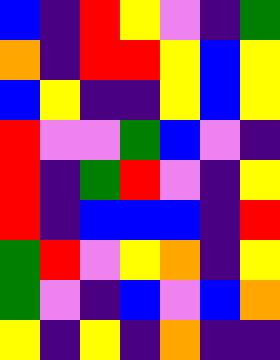[["blue", "indigo", "red", "yellow", "violet", "indigo", "green"], ["orange", "indigo", "red", "red", "yellow", "blue", "yellow"], ["blue", "yellow", "indigo", "indigo", "yellow", "blue", "yellow"], ["red", "violet", "violet", "green", "blue", "violet", "indigo"], ["red", "indigo", "green", "red", "violet", "indigo", "yellow"], ["red", "indigo", "blue", "blue", "blue", "indigo", "red"], ["green", "red", "violet", "yellow", "orange", "indigo", "yellow"], ["green", "violet", "indigo", "blue", "violet", "blue", "orange"], ["yellow", "indigo", "yellow", "indigo", "orange", "indigo", "indigo"]]